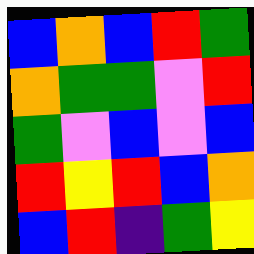[["blue", "orange", "blue", "red", "green"], ["orange", "green", "green", "violet", "red"], ["green", "violet", "blue", "violet", "blue"], ["red", "yellow", "red", "blue", "orange"], ["blue", "red", "indigo", "green", "yellow"]]